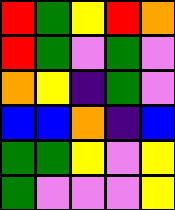[["red", "green", "yellow", "red", "orange"], ["red", "green", "violet", "green", "violet"], ["orange", "yellow", "indigo", "green", "violet"], ["blue", "blue", "orange", "indigo", "blue"], ["green", "green", "yellow", "violet", "yellow"], ["green", "violet", "violet", "violet", "yellow"]]